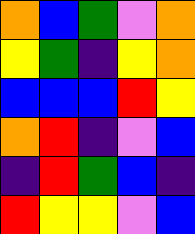[["orange", "blue", "green", "violet", "orange"], ["yellow", "green", "indigo", "yellow", "orange"], ["blue", "blue", "blue", "red", "yellow"], ["orange", "red", "indigo", "violet", "blue"], ["indigo", "red", "green", "blue", "indigo"], ["red", "yellow", "yellow", "violet", "blue"]]